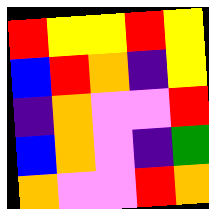[["red", "yellow", "yellow", "red", "yellow"], ["blue", "red", "orange", "indigo", "yellow"], ["indigo", "orange", "violet", "violet", "red"], ["blue", "orange", "violet", "indigo", "green"], ["orange", "violet", "violet", "red", "orange"]]